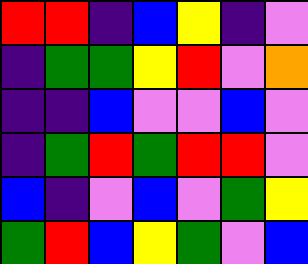[["red", "red", "indigo", "blue", "yellow", "indigo", "violet"], ["indigo", "green", "green", "yellow", "red", "violet", "orange"], ["indigo", "indigo", "blue", "violet", "violet", "blue", "violet"], ["indigo", "green", "red", "green", "red", "red", "violet"], ["blue", "indigo", "violet", "blue", "violet", "green", "yellow"], ["green", "red", "blue", "yellow", "green", "violet", "blue"]]